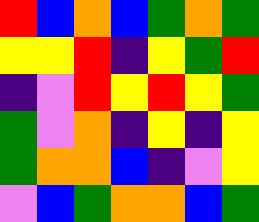[["red", "blue", "orange", "blue", "green", "orange", "green"], ["yellow", "yellow", "red", "indigo", "yellow", "green", "red"], ["indigo", "violet", "red", "yellow", "red", "yellow", "green"], ["green", "violet", "orange", "indigo", "yellow", "indigo", "yellow"], ["green", "orange", "orange", "blue", "indigo", "violet", "yellow"], ["violet", "blue", "green", "orange", "orange", "blue", "green"]]